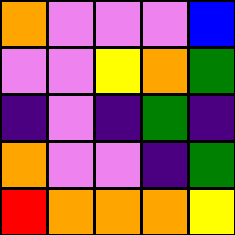[["orange", "violet", "violet", "violet", "blue"], ["violet", "violet", "yellow", "orange", "green"], ["indigo", "violet", "indigo", "green", "indigo"], ["orange", "violet", "violet", "indigo", "green"], ["red", "orange", "orange", "orange", "yellow"]]